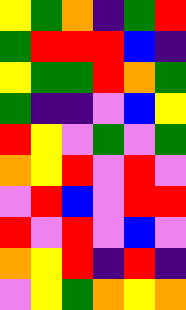[["yellow", "green", "orange", "indigo", "green", "red"], ["green", "red", "red", "red", "blue", "indigo"], ["yellow", "green", "green", "red", "orange", "green"], ["green", "indigo", "indigo", "violet", "blue", "yellow"], ["red", "yellow", "violet", "green", "violet", "green"], ["orange", "yellow", "red", "violet", "red", "violet"], ["violet", "red", "blue", "violet", "red", "red"], ["red", "violet", "red", "violet", "blue", "violet"], ["orange", "yellow", "red", "indigo", "red", "indigo"], ["violet", "yellow", "green", "orange", "yellow", "orange"]]